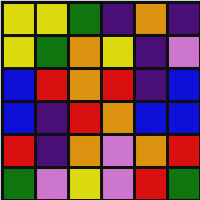[["yellow", "yellow", "green", "indigo", "orange", "indigo"], ["yellow", "green", "orange", "yellow", "indigo", "violet"], ["blue", "red", "orange", "red", "indigo", "blue"], ["blue", "indigo", "red", "orange", "blue", "blue"], ["red", "indigo", "orange", "violet", "orange", "red"], ["green", "violet", "yellow", "violet", "red", "green"]]